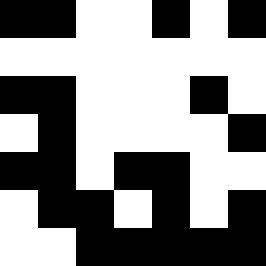[["black", "black", "white", "white", "black", "white", "black"], ["white", "white", "white", "white", "white", "white", "white"], ["black", "black", "white", "white", "white", "black", "white"], ["white", "black", "white", "white", "white", "white", "black"], ["black", "black", "white", "black", "black", "white", "white"], ["white", "black", "black", "white", "black", "white", "black"], ["white", "white", "black", "black", "black", "black", "black"]]